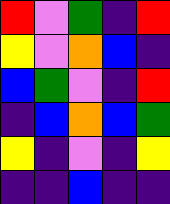[["red", "violet", "green", "indigo", "red"], ["yellow", "violet", "orange", "blue", "indigo"], ["blue", "green", "violet", "indigo", "red"], ["indigo", "blue", "orange", "blue", "green"], ["yellow", "indigo", "violet", "indigo", "yellow"], ["indigo", "indigo", "blue", "indigo", "indigo"]]